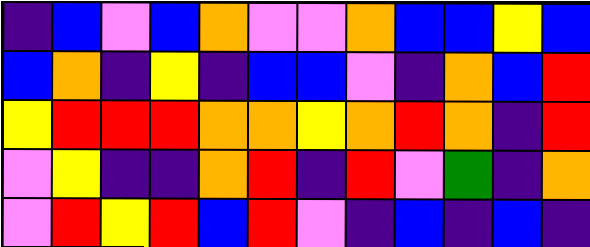[["indigo", "blue", "violet", "blue", "orange", "violet", "violet", "orange", "blue", "blue", "yellow", "blue"], ["blue", "orange", "indigo", "yellow", "indigo", "blue", "blue", "violet", "indigo", "orange", "blue", "red"], ["yellow", "red", "red", "red", "orange", "orange", "yellow", "orange", "red", "orange", "indigo", "red"], ["violet", "yellow", "indigo", "indigo", "orange", "red", "indigo", "red", "violet", "green", "indigo", "orange"], ["violet", "red", "yellow", "red", "blue", "red", "violet", "indigo", "blue", "indigo", "blue", "indigo"]]